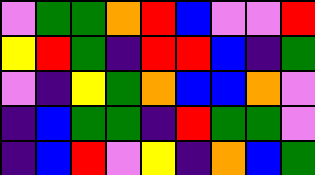[["violet", "green", "green", "orange", "red", "blue", "violet", "violet", "red"], ["yellow", "red", "green", "indigo", "red", "red", "blue", "indigo", "green"], ["violet", "indigo", "yellow", "green", "orange", "blue", "blue", "orange", "violet"], ["indigo", "blue", "green", "green", "indigo", "red", "green", "green", "violet"], ["indigo", "blue", "red", "violet", "yellow", "indigo", "orange", "blue", "green"]]